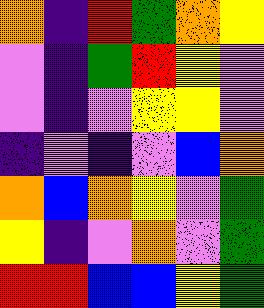[["orange", "indigo", "red", "green", "orange", "yellow"], ["violet", "indigo", "green", "red", "yellow", "violet"], ["violet", "indigo", "violet", "yellow", "yellow", "violet"], ["indigo", "violet", "indigo", "violet", "blue", "orange"], ["orange", "blue", "orange", "yellow", "violet", "green"], ["yellow", "indigo", "violet", "orange", "violet", "green"], ["red", "red", "blue", "blue", "yellow", "green"]]